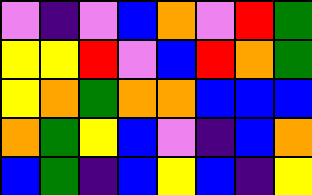[["violet", "indigo", "violet", "blue", "orange", "violet", "red", "green"], ["yellow", "yellow", "red", "violet", "blue", "red", "orange", "green"], ["yellow", "orange", "green", "orange", "orange", "blue", "blue", "blue"], ["orange", "green", "yellow", "blue", "violet", "indigo", "blue", "orange"], ["blue", "green", "indigo", "blue", "yellow", "blue", "indigo", "yellow"]]